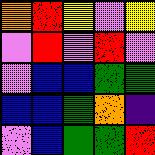[["orange", "red", "yellow", "violet", "yellow"], ["violet", "red", "violet", "red", "violet"], ["violet", "blue", "blue", "green", "green"], ["blue", "blue", "green", "orange", "indigo"], ["violet", "blue", "green", "green", "red"]]